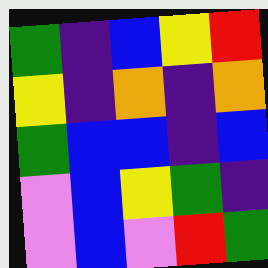[["green", "indigo", "blue", "yellow", "red"], ["yellow", "indigo", "orange", "indigo", "orange"], ["green", "blue", "blue", "indigo", "blue"], ["violet", "blue", "yellow", "green", "indigo"], ["violet", "blue", "violet", "red", "green"]]